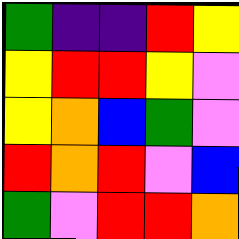[["green", "indigo", "indigo", "red", "yellow"], ["yellow", "red", "red", "yellow", "violet"], ["yellow", "orange", "blue", "green", "violet"], ["red", "orange", "red", "violet", "blue"], ["green", "violet", "red", "red", "orange"]]